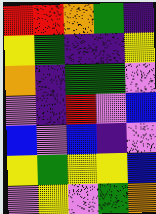[["red", "red", "orange", "green", "indigo"], ["yellow", "green", "indigo", "indigo", "yellow"], ["orange", "indigo", "green", "green", "violet"], ["violet", "indigo", "red", "violet", "blue"], ["blue", "violet", "blue", "indigo", "violet"], ["yellow", "green", "yellow", "yellow", "blue"], ["violet", "yellow", "violet", "green", "orange"]]